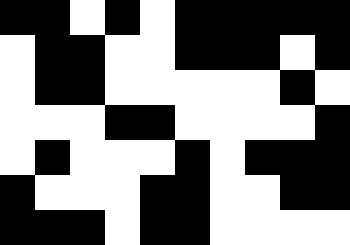[["black", "black", "white", "black", "white", "black", "black", "black", "black", "black"], ["white", "black", "black", "white", "white", "black", "black", "black", "white", "black"], ["white", "black", "black", "white", "white", "white", "white", "white", "black", "white"], ["white", "white", "white", "black", "black", "white", "white", "white", "white", "black"], ["white", "black", "white", "white", "white", "black", "white", "black", "black", "black"], ["black", "white", "white", "white", "black", "black", "white", "white", "black", "black"], ["black", "black", "black", "white", "black", "black", "white", "white", "white", "white"]]